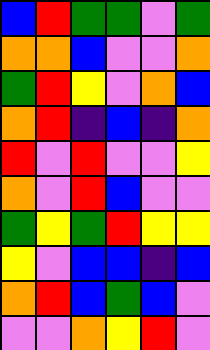[["blue", "red", "green", "green", "violet", "green"], ["orange", "orange", "blue", "violet", "violet", "orange"], ["green", "red", "yellow", "violet", "orange", "blue"], ["orange", "red", "indigo", "blue", "indigo", "orange"], ["red", "violet", "red", "violet", "violet", "yellow"], ["orange", "violet", "red", "blue", "violet", "violet"], ["green", "yellow", "green", "red", "yellow", "yellow"], ["yellow", "violet", "blue", "blue", "indigo", "blue"], ["orange", "red", "blue", "green", "blue", "violet"], ["violet", "violet", "orange", "yellow", "red", "violet"]]